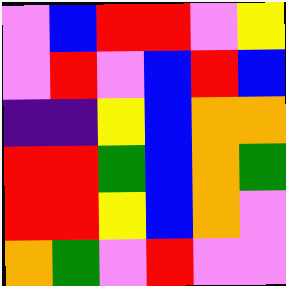[["violet", "blue", "red", "red", "violet", "yellow"], ["violet", "red", "violet", "blue", "red", "blue"], ["indigo", "indigo", "yellow", "blue", "orange", "orange"], ["red", "red", "green", "blue", "orange", "green"], ["red", "red", "yellow", "blue", "orange", "violet"], ["orange", "green", "violet", "red", "violet", "violet"]]